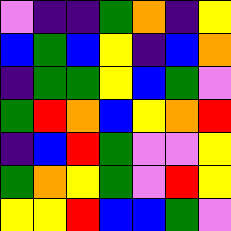[["violet", "indigo", "indigo", "green", "orange", "indigo", "yellow"], ["blue", "green", "blue", "yellow", "indigo", "blue", "orange"], ["indigo", "green", "green", "yellow", "blue", "green", "violet"], ["green", "red", "orange", "blue", "yellow", "orange", "red"], ["indigo", "blue", "red", "green", "violet", "violet", "yellow"], ["green", "orange", "yellow", "green", "violet", "red", "yellow"], ["yellow", "yellow", "red", "blue", "blue", "green", "violet"]]